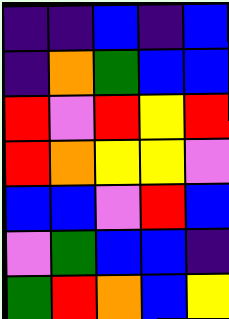[["indigo", "indigo", "blue", "indigo", "blue"], ["indigo", "orange", "green", "blue", "blue"], ["red", "violet", "red", "yellow", "red"], ["red", "orange", "yellow", "yellow", "violet"], ["blue", "blue", "violet", "red", "blue"], ["violet", "green", "blue", "blue", "indigo"], ["green", "red", "orange", "blue", "yellow"]]